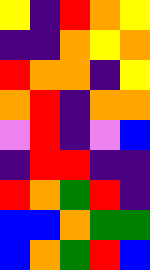[["yellow", "indigo", "red", "orange", "yellow"], ["indigo", "indigo", "orange", "yellow", "orange"], ["red", "orange", "orange", "indigo", "yellow"], ["orange", "red", "indigo", "orange", "orange"], ["violet", "red", "indigo", "violet", "blue"], ["indigo", "red", "red", "indigo", "indigo"], ["red", "orange", "green", "red", "indigo"], ["blue", "blue", "orange", "green", "green"], ["blue", "orange", "green", "red", "blue"]]